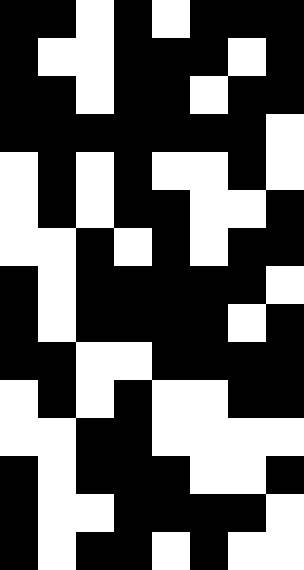[["black", "black", "white", "black", "white", "black", "black", "black"], ["black", "white", "white", "black", "black", "black", "white", "black"], ["black", "black", "white", "black", "black", "white", "black", "black"], ["black", "black", "black", "black", "black", "black", "black", "white"], ["white", "black", "white", "black", "white", "white", "black", "white"], ["white", "black", "white", "black", "black", "white", "white", "black"], ["white", "white", "black", "white", "black", "white", "black", "black"], ["black", "white", "black", "black", "black", "black", "black", "white"], ["black", "white", "black", "black", "black", "black", "white", "black"], ["black", "black", "white", "white", "black", "black", "black", "black"], ["white", "black", "white", "black", "white", "white", "black", "black"], ["white", "white", "black", "black", "white", "white", "white", "white"], ["black", "white", "black", "black", "black", "white", "white", "black"], ["black", "white", "white", "black", "black", "black", "black", "white"], ["black", "white", "black", "black", "white", "black", "white", "white"]]